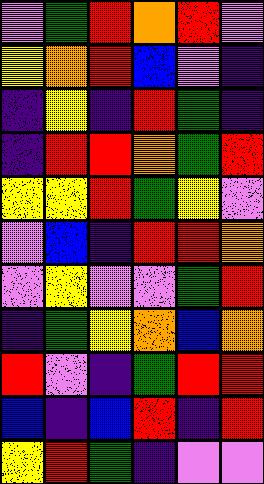[["violet", "green", "red", "orange", "red", "violet"], ["yellow", "orange", "red", "blue", "violet", "indigo"], ["indigo", "yellow", "indigo", "red", "green", "indigo"], ["indigo", "red", "red", "orange", "green", "red"], ["yellow", "yellow", "red", "green", "yellow", "violet"], ["violet", "blue", "indigo", "red", "red", "orange"], ["violet", "yellow", "violet", "violet", "green", "red"], ["indigo", "green", "yellow", "orange", "blue", "orange"], ["red", "violet", "indigo", "green", "red", "red"], ["blue", "indigo", "blue", "red", "indigo", "red"], ["yellow", "red", "green", "indigo", "violet", "violet"]]